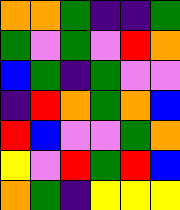[["orange", "orange", "green", "indigo", "indigo", "green"], ["green", "violet", "green", "violet", "red", "orange"], ["blue", "green", "indigo", "green", "violet", "violet"], ["indigo", "red", "orange", "green", "orange", "blue"], ["red", "blue", "violet", "violet", "green", "orange"], ["yellow", "violet", "red", "green", "red", "blue"], ["orange", "green", "indigo", "yellow", "yellow", "yellow"]]